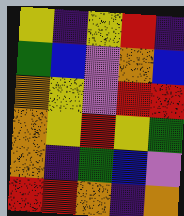[["yellow", "indigo", "yellow", "red", "indigo"], ["green", "blue", "violet", "orange", "blue"], ["orange", "yellow", "violet", "red", "red"], ["orange", "yellow", "red", "yellow", "green"], ["orange", "indigo", "green", "blue", "violet"], ["red", "red", "orange", "indigo", "orange"]]